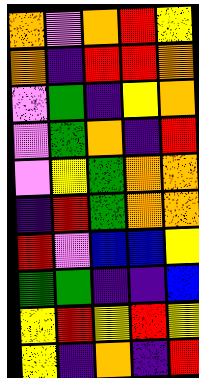[["orange", "violet", "orange", "red", "yellow"], ["orange", "indigo", "red", "red", "orange"], ["violet", "green", "indigo", "yellow", "orange"], ["violet", "green", "orange", "indigo", "red"], ["violet", "yellow", "green", "orange", "orange"], ["indigo", "red", "green", "orange", "orange"], ["red", "violet", "blue", "blue", "yellow"], ["green", "green", "indigo", "indigo", "blue"], ["yellow", "red", "yellow", "red", "yellow"], ["yellow", "indigo", "orange", "indigo", "red"]]